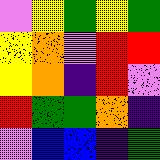[["violet", "yellow", "green", "yellow", "green"], ["yellow", "orange", "violet", "red", "red"], ["yellow", "orange", "indigo", "red", "violet"], ["red", "green", "green", "orange", "indigo"], ["violet", "blue", "blue", "indigo", "green"]]